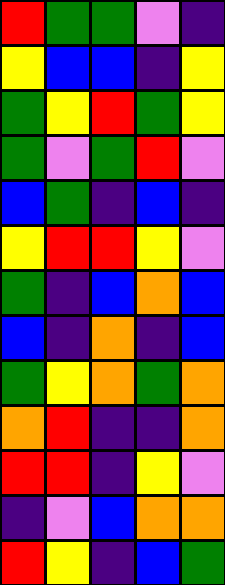[["red", "green", "green", "violet", "indigo"], ["yellow", "blue", "blue", "indigo", "yellow"], ["green", "yellow", "red", "green", "yellow"], ["green", "violet", "green", "red", "violet"], ["blue", "green", "indigo", "blue", "indigo"], ["yellow", "red", "red", "yellow", "violet"], ["green", "indigo", "blue", "orange", "blue"], ["blue", "indigo", "orange", "indigo", "blue"], ["green", "yellow", "orange", "green", "orange"], ["orange", "red", "indigo", "indigo", "orange"], ["red", "red", "indigo", "yellow", "violet"], ["indigo", "violet", "blue", "orange", "orange"], ["red", "yellow", "indigo", "blue", "green"]]